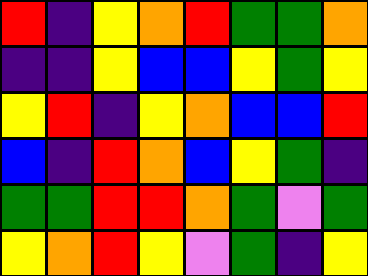[["red", "indigo", "yellow", "orange", "red", "green", "green", "orange"], ["indigo", "indigo", "yellow", "blue", "blue", "yellow", "green", "yellow"], ["yellow", "red", "indigo", "yellow", "orange", "blue", "blue", "red"], ["blue", "indigo", "red", "orange", "blue", "yellow", "green", "indigo"], ["green", "green", "red", "red", "orange", "green", "violet", "green"], ["yellow", "orange", "red", "yellow", "violet", "green", "indigo", "yellow"]]